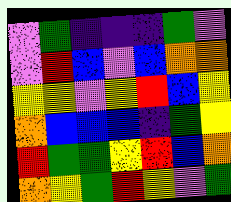[["violet", "green", "indigo", "indigo", "indigo", "green", "violet"], ["violet", "red", "blue", "violet", "blue", "orange", "orange"], ["yellow", "yellow", "violet", "yellow", "red", "blue", "yellow"], ["orange", "blue", "blue", "blue", "indigo", "green", "yellow"], ["red", "green", "green", "yellow", "red", "blue", "orange"], ["orange", "yellow", "green", "red", "yellow", "violet", "green"]]